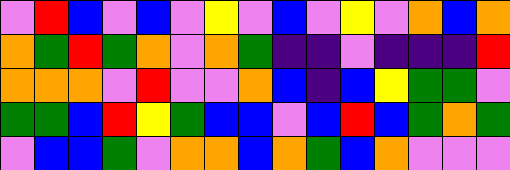[["violet", "red", "blue", "violet", "blue", "violet", "yellow", "violet", "blue", "violet", "yellow", "violet", "orange", "blue", "orange"], ["orange", "green", "red", "green", "orange", "violet", "orange", "green", "indigo", "indigo", "violet", "indigo", "indigo", "indigo", "red"], ["orange", "orange", "orange", "violet", "red", "violet", "violet", "orange", "blue", "indigo", "blue", "yellow", "green", "green", "violet"], ["green", "green", "blue", "red", "yellow", "green", "blue", "blue", "violet", "blue", "red", "blue", "green", "orange", "green"], ["violet", "blue", "blue", "green", "violet", "orange", "orange", "blue", "orange", "green", "blue", "orange", "violet", "violet", "violet"]]